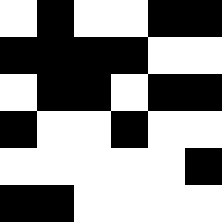[["white", "black", "white", "white", "black", "black"], ["black", "black", "black", "black", "white", "white"], ["white", "black", "black", "white", "black", "black"], ["black", "white", "white", "black", "white", "white"], ["white", "white", "white", "white", "white", "black"], ["black", "black", "white", "white", "white", "white"]]